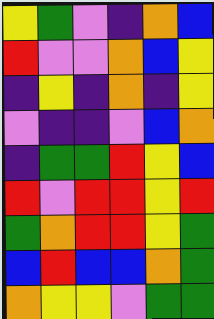[["yellow", "green", "violet", "indigo", "orange", "blue"], ["red", "violet", "violet", "orange", "blue", "yellow"], ["indigo", "yellow", "indigo", "orange", "indigo", "yellow"], ["violet", "indigo", "indigo", "violet", "blue", "orange"], ["indigo", "green", "green", "red", "yellow", "blue"], ["red", "violet", "red", "red", "yellow", "red"], ["green", "orange", "red", "red", "yellow", "green"], ["blue", "red", "blue", "blue", "orange", "green"], ["orange", "yellow", "yellow", "violet", "green", "green"]]